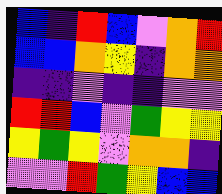[["blue", "indigo", "red", "blue", "violet", "orange", "red"], ["blue", "blue", "orange", "yellow", "indigo", "orange", "orange"], ["indigo", "indigo", "violet", "indigo", "indigo", "violet", "violet"], ["red", "red", "blue", "violet", "green", "yellow", "yellow"], ["yellow", "green", "yellow", "violet", "orange", "orange", "indigo"], ["violet", "violet", "red", "green", "yellow", "blue", "blue"]]